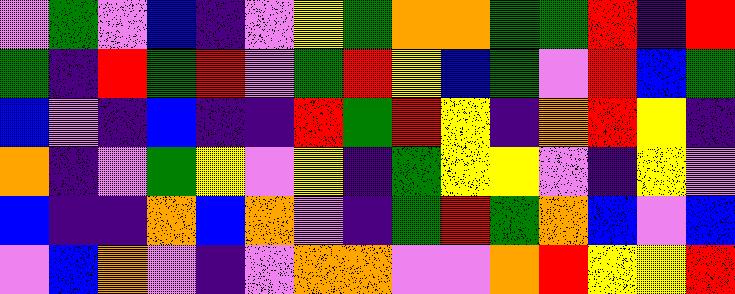[["violet", "green", "violet", "blue", "indigo", "violet", "yellow", "green", "orange", "orange", "green", "green", "red", "indigo", "red"], ["green", "indigo", "red", "green", "red", "violet", "green", "red", "yellow", "blue", "green", "violet", "red", "blue", "green"], ["blue", "violet", "indigo", "blue", "indigo", "indigo", "red", "green", "red", "yellow", "indigo", "orange", "red", "yellow", "indigo"], ["orange", "indigo", "violet", "green", "yellow", "violet", "yellow", "indigo", "green", "yellow", "yellow", "violet", "indigo", "yellow", "violet"], ["blue", "indigo", "indigo", "orange", "blue", "orange", "violet", "indigo", "green", "red", "green", "orange", "blue", "violet", "blue"], ["violet", "blue", "orange", "violet", "indigo", "violet", "orange", "orange", "violet", "violet", "orange", "red", "yellow", "yellow", "red"]]